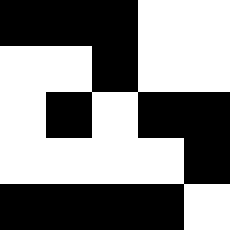[["black", "black", "black", "white", "white"], ["white", "white", "black", "white", "white"], ["white", "black", "white", "black", "black"], ["white", "white", "white", "white", "black"], ["black", "black", "black", "black", "white"]]